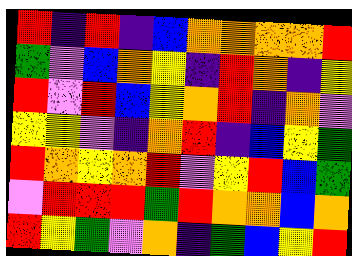[["red", "indigo", "red", "indigo", "blue", "orange", "orange", "orange", "orange", "red"], ["green", "violet", "blue", "orange", "yellow", "indigo", "red", "orange", "indigo", "yellow"], ["red", "violet", "red", "blue", "yellow", "orange", "red", "indigo", "orange", "violet"], ["yellow", "yellow", "violet", "indigo", "orange", "red", "indigo", "blue", "yellow", "green"], ["red", "orange", "yellow", "orange", "red", "violet", "yellow", "red", "blue", "green"], ["violet", "red", "red", "red", "green", "red", "orange", "orange", "blue", "orange"], ["red", "yellow", "green", "violet", "orange", "indigo", "green", "blue", "yellow", "red"]]